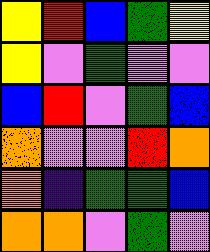[["yellow", "red", "blue", "green", "yellow"], ["yellow", "violet", "green", "violet", "violet"], ["blue", "red", "violet", "green", "blue"], ["orange", "violet", "violet", "red", "orange"], ["orange", "indigo", "green", "green", "blue"], ["orange", "orange", "violet", "green", "violet"]]